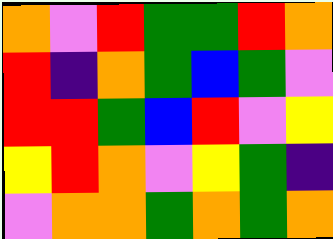[["orange", "violet", "red", "green", "green", "red", "orange"], ["red", "indigo", "orange", "green", "blue", "green", "violet"], ["red", "red", "green", "blue", "red", "violet", "yellow"], ["yellow", "red", "orange", "violet", "yellow", "green", "indigo"], ["violet", "orange", "orange", "green", "orange", "green", "orange"]]